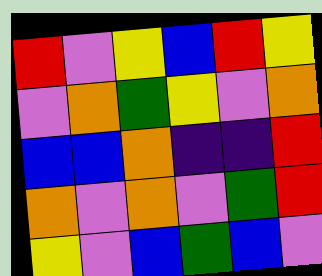[["red", "violet", "yellow", "blue", "red", "yellow"], ["violet", "orange", "green", "yellow", "violet", "orange"], ["blue", "blue", "orange", "indigo", "indigo", "red"], ["orange", "violet", "orange", "violet", "green", "red"], ["yellow", "violet", "blue", "green", "blue", "violet"]]